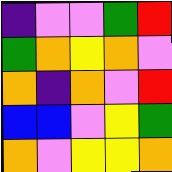[["indigo", "violet", "violet", "green", "red"], ["green", "orange", "yellow", "orange", "violet"], ["orange", "indigo", "orange", "violet", "red"], ["blue", "blue", "violet", "yellow", "green"], ["orange", "violet", "yellow", "yellow", "orange"]]